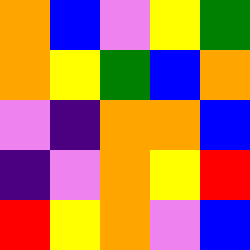[["orange", "blue", "violet", "yellow", "green"], ["orange", "yellow", "green", "blue", "orange"], ["violet", "indigo", "orange", "orange", "blue"], ["indigo", "violet", "orange", "yellow", "red"], ["red", "yellow", "orange", "violet", "blue"]]